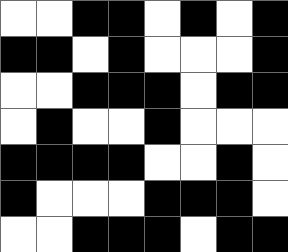[["white", "white", "black", "black", "white", "black", "white", "black"], ["black", "black", "white", "black", "white", "white", "white", "black"], ["white", "white", "black", "black", "black", "white", "black", "black"], ["white", "black", "white", "white", "black", "white", "white", "white"], ["black", "black", "black", "black", "white", "white", "black", "white"], ["black", "white", "white", "white", "black", "black", "black", "white"], ["white", "white", "black", "black", "black", "white", "black", "black"]]